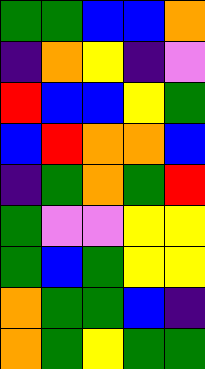[["green", "green", "blue", "blue", "orange"], ["indigo", "orange", "yellow", "indigo", "violet"], ["red", "blue", "blue", "yellow", "green"], ["blue", "red", "orange", "orange", "blue"], ["indigo", "green", "orange", "green", "red"], ["green", "violet", "violet", "yellow", "yellow"], ["green", "blue", "green", "yellow", "yellow"], ["orange", "green", "green", "blue", "indigo"], ["orange", "green", "yellow", "green", "green"]]